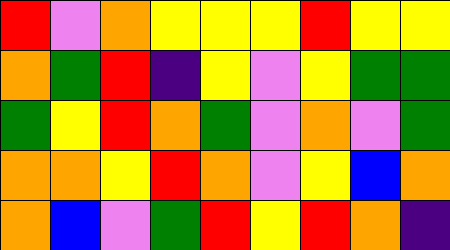[["red", "violet", "orange", "yellow", "yellow", "yellow", "red", "yellow", "yellow"], ["orange", "green", "red", "indigo", "yellow", "violet", "yellow", "green", "green"], ["green", "yellow", "red", "orange", "green", "violet", "orange", "violet", "green"], ["orange", "orange", "yellow", "red", "orange", "violet", "yellow", "blue", "orange"], ["orange", "blue", "violet", "green", "red", "yellow", "red", "orange", "indigo"]]